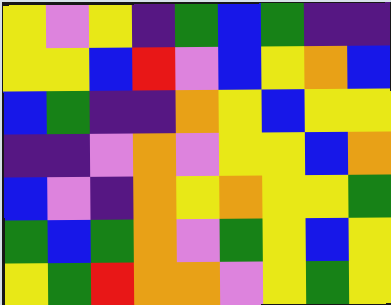[["yellow", "violet", "yellow", "indigo", "green", "blue", "green", "indigo", "indigo"], ["yellow", "yellow", "blue", "red", "violet", "blue", "yellow", "orange", "blue"], ["blue", "green", "indigo", "indigo", "orange", "yellow", "blue", "yellow", "yellow"], ["indigo", "indigo", "violet", "orange", "violet", "yellow", "yellow", "blue", "orange"], ["blue", "violet", "indigo", "orange", "yellow", "orange", "yellow", "yellow", "green"], ["green", "blue", "green", "orange", "violet", "green", "yellow", "blue", "yellow"], ["yellow", "green", "red", "orange", "orange", "violet", "yellow", "green", "yellow"]]